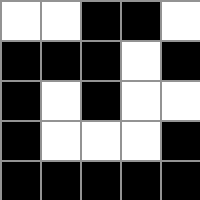[["white", "white", "black", "black", "white"], ["black", "black", "black", "white", "black"], ["black", "white", "black", "white", "white"], ["black", "white", "white", "white", "black"], ["black", "black", "black", "black", "black"]]